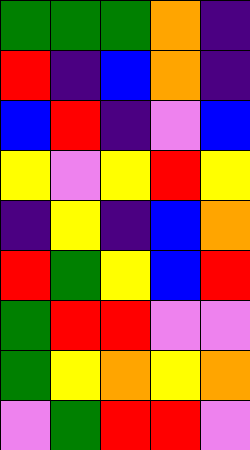[["green", "green", "green", "orange", "indigo"], ["red", "indigo", "blue", "orange", "indigo"], ["blue", "red", "indigo", "violet", "blue"], ["yellow", "violet", "yellow", "red", "yellow"], ["indigo", "yellow", "indigo", "blue", "orange"], ["red", "green", "yellow", "blue", "red"], ["green", "red", "red", "violet", "violet"], ["green", "yellow", "orange", "yellow", "orange"], ["violet", "green", "red", "red", "violet"]]